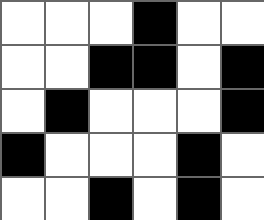[["white", "white", "white", "black", "white", "white"], ["white", "white", "black", "black", "white", "black"], ["white", "black", "white", "white", "white", "black"], ["black", "white", "white", "white", "black", "white"], ["white", "white", "black", "white", "black", "white"]]